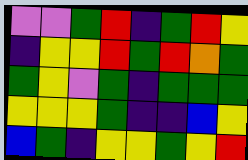[["violet", "violet", "green", "red", "indigo", "green", "red", "yellow"], ["indigo", "yellow", "yellow", "red", "green", "red", "orange", "green"], ["green", "yellow", "violet", "green", "indigo", "green", "green", "green"], ["yellow", "yellow", "yellow", "green", "indigo", "indigo", "blue", "yellow"], ["blue", "green", "indigo", "yellow", "yellow", "green", "yellow", "red"]]